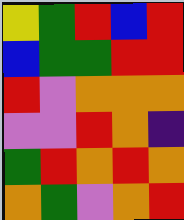[["yellow", "green", "red", "blue", "red"], ["blue", "green", "green", "red", "red"], ["red", "violet", "orange", "orange", "orange"], ["violet", "violet", "red", "orange", "indigo"], ["green", "red", "orange", "red", "orange"], ["orange", "green", "violet", "orange", "red"]]